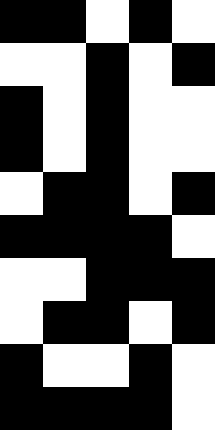[["black", "black", "white", "black", "white"], ["white", "white", "black", "white", "black"], ["black", "white", "black", "white", "white"], ["black", "white", "black", "white", "white"], ["white", "black", "black", "white", "black"], ["black", "black", "black", "black", "white"], ["white", "white", "black", "black", "black"], ["white", "black", "black", "white", "black"], ["black", "white", "white", "black", "white"], ["black", "black", "black", "black", "white"]]